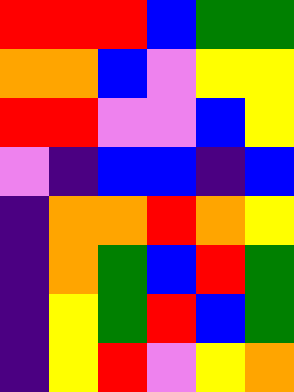[["red", "red", "red", "blue", "green", "green"], ["orange", "orange", "blue", "violet", "yellow", "yellow"], ["red", "red", "violet", "violet", "blue", "yellow"], ["violet", "indigo", "blue", "blue", "indigo", "blue"], ["indigo", "orange", "orange", "red", "orange", "yellow"], ["indigo", "orange", "green", "blue", "red", "green"], ["indigo", "yellow", "green", "red", "blue", "green"], ["indigo", "yellow", "red", "violet", "yellow", "orange"]]